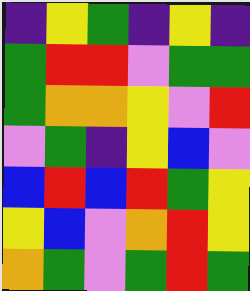[["indigo", "yellow", "green", "indigo", "yellow", "indigo"], ["green", "red", "red", "violet", "green", "green"], ["green", "orange", "orange", "yellow", "violet", "red"], ["violet", "green", "indigo", "yellow", "blue", "violet"], ["blue", "red", "blue", "red", "green", "yellow"], ["yellow", "blue", "violet", "orange", "red", "yellow"], ["orange", "green", "violet", "green", "red", "green"]]